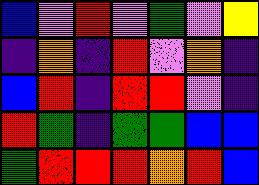[["blue", "violet", "red", "violet", "green", "violet", "yellow"], ["indigo", "orange", "indigo", "red", "violet", "orange", "indigo"], ["blue", "red", "indigo", "red", "red", "violet", "indigo"], ["red", "green", "indigo", "green", "green", "blue", "blue"], ["green", "red", "red", "red", "orange", "red", "blue"]]